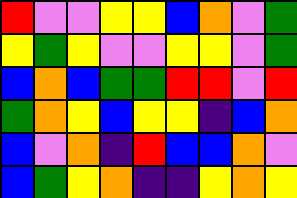[["red", "violet", "violet", "yellow", "yellow", "blue", "orange", "violet", "green"], ["yellow", "green", "yellow", "violet", "violet", "yellow", "yellow", "violet", "green"], ["blue", "orange", "blue", "green", "green", "red", "red", "violet", "red"], ["green", "orange", "yellow", "blue", "yellow", "yellow", "indigo", "blue", "orange"], ["blue", "violet", "orange", "indigo", "red", "blue", "blue", "orange", "violet"], ["blue", "green", "yellow", "orange", "indigo", "indigo", "yellow", "orange", "yellow"]]